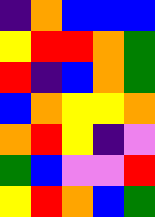[["indigo", "orange", "blue", "blue", "blue"], ["yellow", "red", "red", "orange", "green"], ["red", "indigo", "blue", "orange", "green"], ["blue", "orange", "yellow", "yellow", "orange"], ["orange", "red", "yellow", "indigo", "violet"], ["green", "blue", "violet", "violet", "red"], ["yellow", "red", "orange", "blue", "green"]]